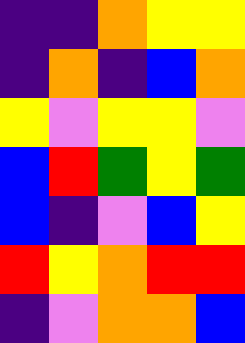[["indigo", "indigo", "orange", "yellow", "yellow"], ["indigo", "orange", "indigo", "blue", "orange"], ["yellow", "violet", "yellow", "yellow", "violet"], ["blue", "red", "green", "yellow", "green"], ["blue", "indigo", "violet", "blue", "yellow"], ["red", "yellow", "orange", "red", "red"], ["indigo", "violet", "orange", "orange", "blue"]]